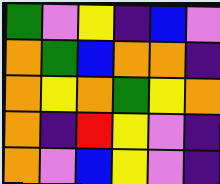[["green", "violet", "yellow", "indigo", "blue", "violet"], ["orange", "green", "blue", "orange", "orange", "indigo"], ["orange", "yellow", "orange", "green", "yellow", "orange"], ["orange", "indigo", "red", "yellow", "violet", "indigo"], ["orange", "violet", "blue", "yellow", "violet", "indigo"]]